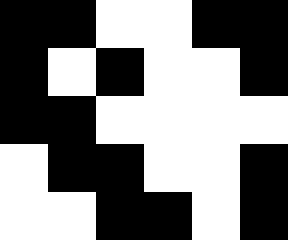[["black", "black", "white", "white", "black", "black"], ["black", "white", "black", "white", "white", "black"], ["black", "black", "white", "white", "white", "white"], ["white", "black", "black", "white", "white", "black"], ["white", "white", "black", "black", "white", "black"]]